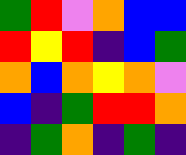[["green", "red", "violet", "orange", "blue", "blue"], ["red", "yellow", "red", "indigo", "blue", "green"], ["orange", "blue", "orange", "yellow", "orange", "violet"], ["blue", "indigo", "green", "red", "red", "orange"], ["indigo", "green", "orange", "indigo", "green", "indigo"]]